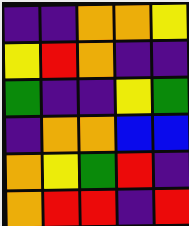[["indigo", "indigo", "orange", "orange", "yellow"], ["yellow", "red", "orange", "indigo", "indigo"], ["green", "indigo", "indigo", "yellow", "green"], ["indigo", "orange", "orange", "blue", "blue"], ["orange", "yellow", "green", "red", "indigo"], ["orange", "red", "red", "indigo", "red"]]